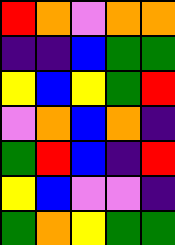[["red", "orange", "violet", "orange", "orange"], ["indigo", "indigo", "blue", "green", "green"], ["yellow", "blue", "yellow", "green", "red"], ["violet", "orange", "blue", "orange", "indigo"], ["green", "red", "blue", "indigo", "red"], ["yellow", "blue", "violet", "violet", "indigo"], ["green", "orange", "yellow", "green", "green"]]